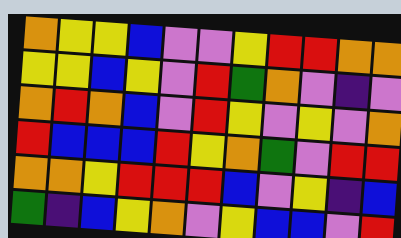[["orange", "yellow", "yellow", "blue", "violet", "violet", "yellow", "red", "red", "orange", "orange"], ["yellow", "yellow", "blue", "yellow", "violet", "red", "green", "orange", "violet", "indigo", "violet"], ["orange", "red", "orange", "blue", "violet", "red", "yellow", "violet", "yellow", "violet", "orange"], ["red", "blue", "blue", "blue", "red", "yellow", "orange", "green", "violet", "red", "red"], ["orange", "orange", "yellow", "red", "red", "red", "blue", "violet", "yellow", "indigo", "blue"], ["green", "indigo", "blue", "yellow", "orange", "violet", "yellow", "blue", "blue", "violet", "red"]]